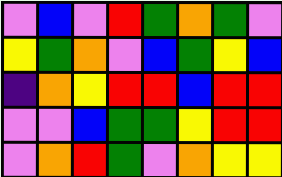[["violet", "blue", "violet", "red", "green", "orange", "green", "violet"], ["yellow", "green", "orange", "violet", "blue", "green", "yellow", "blue"], ["indigo", "orange", "yellow", "red", "red", "blue", "red", "red"], ["violet", "violet", "blue", "green", "green", "yellow", "red", "red"], ["violet", "orange", "red", "green", "violet", "orange", "yellow", "yellow"]]